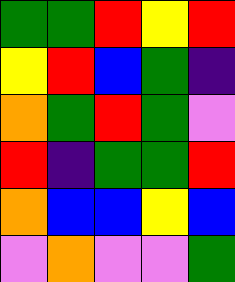[["green", "green", "red", "yellow", "red"], ["yellow", "red", "blue", "green", "indigo"], ["orange", "green", "red", "green", "violet"], ["red", "indigo", "green", "green", "red"], ["orange", "blue", "blue", "yellow", "blue"], ["violet", "orange", "violet", "violet", "green"]]